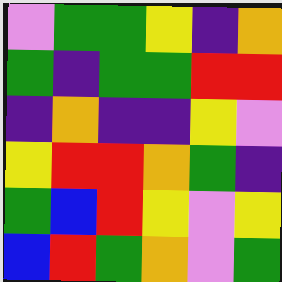[["violet", "green", "green", "yellow", "indigo", "orange"], ["green", "indigo", "green", "green", "red", "red"], ["indigo", "orange", "indigo", "indigo", "yellow", "violet"], ["yellow", "red", "red", "orange", "green", "indigo"], ["green", "blue", "red", "yellow", "violet", "yellow"], ["blue", "red", "green", "orange", "violet", "green"]]